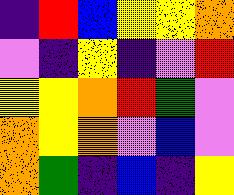[["indigo", "red", "blue", "yellow", "yellow", "orange"], ["violet", "indigo", "yellow", "indigo", "violet", "red"], ["yellow", "yellow", "orange", "red", "green", "violet"], ["orange", "yellow", "orange", "violet", "blue", "violet"], ["orange", "green", "indigo", "blue", "indigo", "yellow"]]